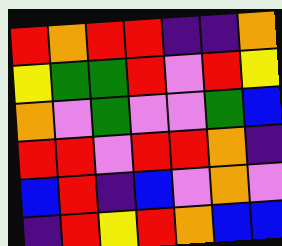[["red", "orange", "red", "red", "indigo", "indigo", "orange"], ["yellow", "green", "green", "red", "violet", "red", "yellow"], ["orange", "violet", "green", "violet", "violet", "green", "blue"], ["red", "red", "violet", "red", "red", "orange", "indigo"], ["blue", "red", "indigo", "blue", "violet", "orange", "violet"], ["indigo", "red", "yellow", "red", "orange", "blue", "blue"]]